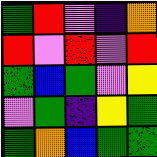[["green", "red", "violet", "indigo", "orange"], ["red", "violet", "red", "violet", "red"], ["green", "blue", "green", "violet", "yellow"], ["violet", "green", "indigo", "yellow", "green"], ["green", "orange", "blue", "green", "green"]]